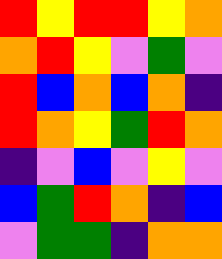[["red", "yellow", "red", "red", "yellow", "orange"], ["orange", "red", "yellow", "violet", "green", "violet"], ["red", "blue", "orange", "blue", "orange", "indigo"], ["red", "orange", "yellow", "green", "red", "orange"], ["indigo", "violet", "blue", "violet", "yellow", "violet"], ["blue", "green", "red", "orange", "indigo", "blue"], ["violet", "green", "green", "indigo", "orange", "orange"]]